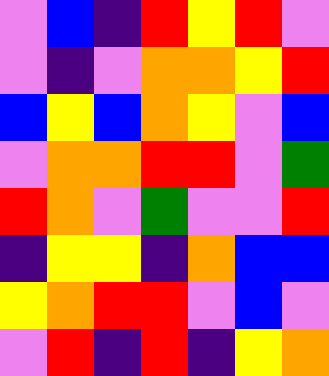[["violet", "blue", "indigo", "red", "yellow", "red", "violet"], ["violet", "indigo", "violet", "orange", "orange", "yellow", "red"], ["blue", "yellow", "blue", "orange", "yellow", "violet", "blue"], ["violet", "orange", "orange", "red", "red", "violet", "green"], ["red", "orange", "violet", "green", "violet", "violet", "red"], ["indigo", "yellow", "yellow", "indigo", "orange", "blue", "blue"], ["yellow", "orange", "red", "red", "violet", "blue", "violet"], ["violet", "red", "indigo", "red", "indigo", "yellow", "orange"]]